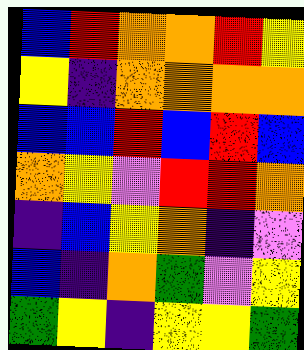[["blue", "red", "orange", "orange", "red", "yellow"], ["yellow", "indigo", "orange", "orange", "orange", "orange"], ["blue", "blue", "red", "blue", "red", "blue"], ["orange", "yellow", "violet", "red", "red", "orange"], ["indigo", "blue", "yellow", "orange", "indigo", "violet"], ["blue", "indigo", "orange", "green", "violet", "yellow"], ["green", "yellow", "indigo", "yellow", "yellow", "green"]]